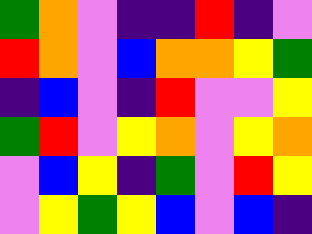[["green", "orange", "violet", "indigo", "indigo", "red", "indigo", "violet"], ["red", "orange", "violet", "blue", "orange", "orange", "yellow", "green"], ["indigo", "blue", "violet", "indigo", "red", "violet", "violet", "yellow"], ["green", "red", "violet", "yellow", "orange", "violet", "yellow", "orange"], ["violet", "blue", "yellow", "indigo", "green", "violet", "red", "yellow"], ["violet", "yellow", "green", "yellow", "blue", "violet", "blue", "indigo"]]